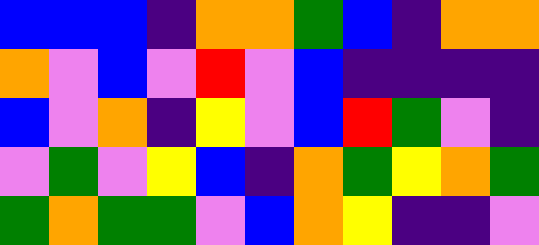[["blue", "blue", "blue", "indigo", "orange", "orange", "green", "blue", "indigo", "orange", "orange"], ["orange", "violet", "blue", "violet", "red", "violet", "blue", "indigo", "indigo", "indigo", "indigo"], ["blue", "violet", "orange", "indigo", "yellow", "violet", "blue", "red", "green", "violet", "indigo"], ["violet", "green", "violet", "yellow", "blue", "indigo", "orange", "green", "yellow", "orange", "green"], ["green", "orange", "green", "green", "violet", "blue", "orange", "yellow", "indigo", "indigo", "violet"]]